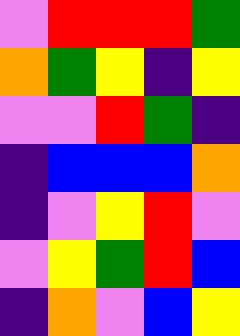[["violet", "red", "red", "red", "green"], ["orange", "green", "yellow", "indigo", "yellow"], ["violet", "violet", "red", "green", "indigo"], ["indigo", "blue", "blue", "blue", "orange"], ["indigo", "violet", "yellow", "red", "violet"], ["violet", "yellow", "green", "red", "blue"], ["indigo", "orange", "violet", "blue", "yellow"]]